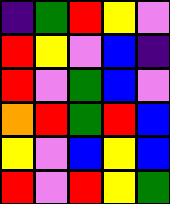[["indigo", "green", "red", "yellow", "violet"], ["red", "yellow", "violet", "blue", "indigo"], ["red", "violet", "green", "blue", "violet"], ["orange", "red", "green", "red", "blue"], ["yellow", "violet", "blue", "yellow", "blue"], ["red", "violet", "red", "yellow", "green"]]